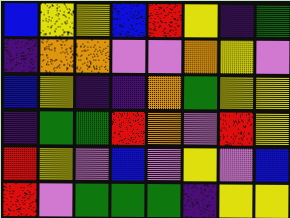[["blue", "yellow", "yellow", "blue", "red", "yellow", "indigo", "green"], ["indigo", "orange", "orange", "violet", "violet", "orange", "yellow", "violet"], ["blue", "yellow", "indigo", "indigo", "orange", "green", "yellow", "yellow"], ["indigo", "green", "green", "red", "orange", "violet", "red", "yellow"], ["red", "yellow", "violet", "blue", "violet", "yellow", "violet", "blue"], ["red", "violet", "green", "green", "green", "indigo", "yellow", "yellow"]]